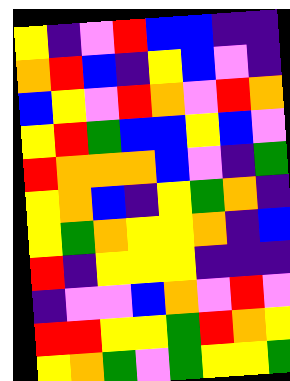[["yellow", "indigo", "violet", "red", "blue", "blue", "indigo", "indigo"], ["orange", "red", "blue", "indigo", "yellow", "blue", "violet", "indigo"], ["blue", "yellow", "violet", "red", "orange", "violet", "red", "orange"], ["yellow", "red", "green", "blue", "blue", "yellow", "blue", "violet"], ["red", "orange", "orange", "orange", "blue", "violet", "indigo", "green"], ["yellow", "orange", "blue", "indigo", "yellow", "green", "orange", "indigo"], ["yellow", "green", "orange", "yellow", "yellow", "orange", "indigo", "blue"], ["red", "indigo", "yellow", "yellow", "yellow", "indigo", "indigo", "indigo"], ["indigo", "violet", "violet", "blue", "orange", "violet", "red", "violet"], ["red", "red", "yellow", "yellow", "green", "red", "orange", "yellow"], ["yellow", "orange", "green", "violet", "green", "yellow", "yellow", "green"]]